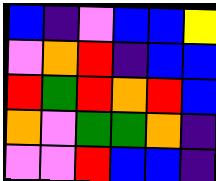[["blue", "indigo", "violet", "blue", "blue", "yellow"], ["violet", "orange", "red", "indigo", "blue", "blue"], ["red", "green", "red", "orange", "red", "blue"], ["orange", "violet", "green", "green", "orange", "indigo"], ["violet", "violet", "red", "blue", "blue", "indigo"]]